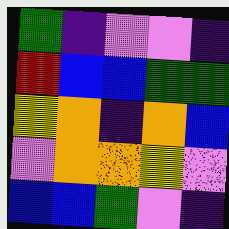[["green", "indigo", "violet", "violet", "indigo"], ["red", "blue", "blue", "green", "green"], ["yellow", "orange", "indigo", "orange", "blue"], ["violet", "orange", "orange", "yellow", "violet"], ["blue", "blue", "green", "violet", "indigo"]]